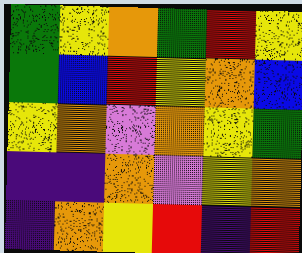[["green", "yellow", "orange", "green", "red", "yellow"], ["green", "blue", "red", "yellow", "orange", "blue"], ["yellow", "orange", "violet", "orange", "yellow", "green"], ["indigo", "indigo", "orange", "violet", "yellow", "orange"], ["indigo", "orange", "yellow", "red", "indigo", "red"]]